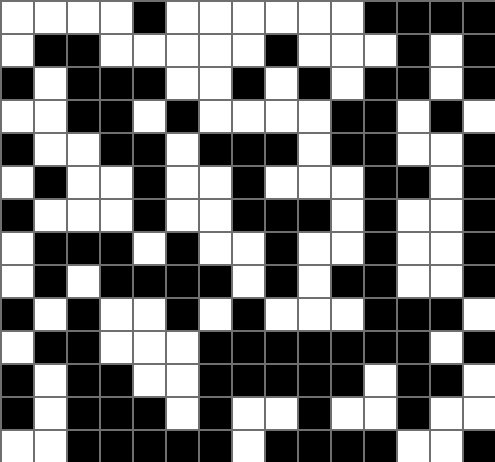[["white", "white", "white", "white", "black", "white", "white", "white", "white", "white", "white", "black", "black", "black", "black"], ["white", "black", "black", "white", "white", "white", "white", "white", "black", "white", "white", "white", "black", "white", "black"], ["black", "white", "black", "black", "black", "white", "white", "black", "white", "black", "white", "black", "black", "white", "black"], ["white", "white", "black", "black", "white", "black", "white", "white", "white", "white", "black", "black", "white", "black", "white"], ["black", "white", "white", "black", "black", "white", "black", "black", "black", "white", "black", "black", "white", "white", "black"], ["white", "black", "white", "white", "black", "white", "white", "black", "white", "white", "white", "black", "black", "white", "black"], ["black", "white", "white", "white", "black", "white", "white", "black", "black", "black", "white", "black", "white", "white", "black"], ["white", "black", "black", "black", "white", "black", "white", "white", "black", "white", "white", "black", "white", "white", "black"], ["white", "black", "white", "black", "black", "black", "black", "white", "black", "white", "black", "black", "white", "white", "black"], ["black", "white", "black", "white", "white", "black", "white", "black", "white", "white", "white", "black", "black", "black", "white"], ["white", "black", "black", "white", "white", "white", "black", "black", "black", "black", "black", "black", "black", "white", "black"], ["black", "white", "black", "black", "white", "white", "black", "black", "black", "black", "black", "white", "black", "black", "white"], ["black", "white", "black", "black", "black", "white", "black", "white", "white", "black", "white", "white", "black", "white", "white"], ["white", "white", "black", "black", "black", "black", "black", "white", "black", "black", "black", "black", "white", "white", "black"]]